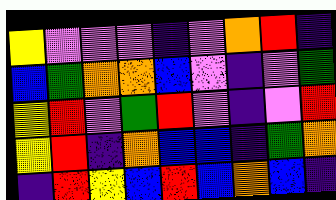[["yellow", "violet", "violet", "violet", "indigo", "violet", "orange", "red", "indigo"], ["blue", "green", "orange", "orange", "blue", "violet", "indigo", "violet", "green"], ["yellow", "red", "violet", "green", "red", "violet", "indigo", "violet", "red"], ["yellow", "red", "indigo", "orange", "blue", "blue", "indigo", "green", "orange"], ["indigo", "red", "yellow", "blue", "red", "blue", "orange", "blue", "indigo"]]